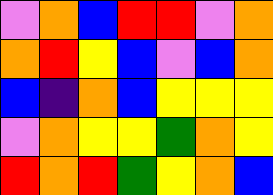[["violet", "orange", "blue", "red", "red", "violet", "orange"], ["orange", "red", "yellow", "blue", "violet", "blue", "orange"], ["blue", "indigo", "orange", "blue", "yellow", "yellow", "yellow"], ["violet", "orange", "yellow", "yellow", "green", "orange", "yellow"], ["red", "orange", "red", "green", "yellow", "orange", "blue"]]